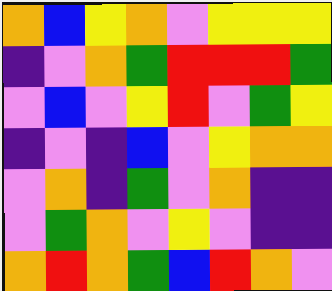[["orange", "blue", "yellow", "orange", "violet", "yellow", "yellow", "yellow"], ["indigo", "violet", "orange", "green", "red", "red", "red", "green"], ["violet", "blue", "violet", "yellow", "red", "violet", "green", "yellow"], ["indigo", "violet", "indigo", "blue", "violet", "yellow", "orange", "orange"], ["violet", "orange", "indigo", "green", "violet", "orange", "indigo", "indigo"], ["violet", "green", "orange", "violet", "yellow", "violet", "indigo", "indigo"], ["orange", "red", "orange", "green", "blue", "red", "orange", "violet"]]